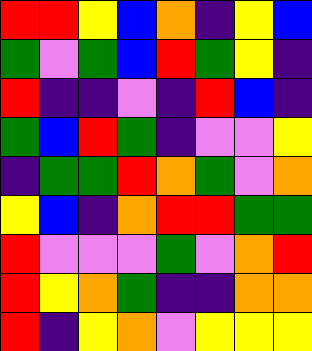[["red", "red", "yellow", "blue", "orange", "indigo", "yellow", "blue"], ["green", "violet", "green", "blue", "red", "green", "yellow", "indigo"], ["red", "indigo", "indigo", "violet", "indigo", "red", "blue", "indigo"], ["green", "blue", "red", "green", "indigo", "violet", "violet", "yellow"], ["indigo", "green", "green", "red", "orange", "green", "violet", "orange"], ["yellow", "blue", "indigo", "orange", "red", "red", "green", "green"], ["red", "violet", "violet", "violet", "green", "violet", "orange", "red"], ["red", "yellow", "orange", "green", "indigo", "indigo", "orange", "orange"], ["red", "indigo", "yellow", "orange", "violet", "yellow", "yellow", "yellow"]]